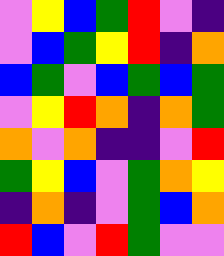[["violet", "yellow", "blue", "green", "red", "violet", "indigo"], ["violet", "blue", "green", "yellow", "red", "indigo", "orange"], ["blue", "green", "violet", "blue", "green", "blue", "green"], ["violet", "yellow", "red", "orange", "indigo", "orange", "green"], ["orange", "violet", "orange", "indigo", "indigo", "violet", "red"], ["green", "yellow", "blue", "violet", "green", "orange", "yellow"], ["indigo", "orange", "indigo", "violet", "green", "blue", "orange"], ["red", "blue", "violet", "red", "green", "violet", "violet"]]